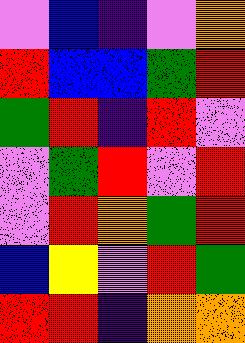[["violet", "blue", "indigo", "violet", "orange"], ["red", "blue", "blue", "green", "red"], ["green", "red", "indigo", "red", "violet"], ["violet", "green", "red", "violet", "red"], ["violet", "red", "orange", "green", "red"], ["blue", "yellow", "violet", "red", "green"], ["red", "red", "indigo", "orange", "orange"]]